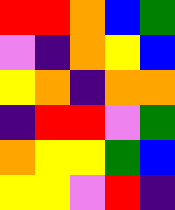[["red", "red", "orange", "blue", "green"], ["violet", "indigo", "orange", "yellow", "blue"], ["yellow", "orange", "indigo", "orange", "orange"], ["indigo", "red", "red", "violet", "green"], ["orange", "yellow", "yellow", "green", "blue"], ["yellow", "yellow", "violet", "red", "indigo"]]